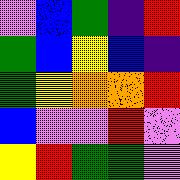[["violet", "blue", "green", "indigo", "red"], ["green", "blue", "yellow", "blue", "indigo"], ["green", "yellow", "orange", "orange", "red"], ["blue", "violet", "violet", "red", "violet"], ["yellow", "red", "green", "green", "violet"]]